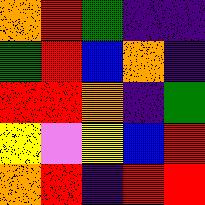[["orange", "red", "green", "indigo", "indigo"], ["green", "red", "blue", "orange", "indigo"], ["red", "red", "orange", "indigo", "green"], ["yellow", "violet", "yellow", "blue", "red"], ["orange", "red", "indigo", "red", "red"]]